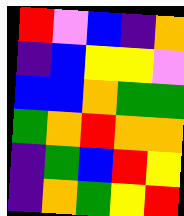[["red", "violet", "blue", "indigo", "orange"], ["indigo", "blue", "yellow", "yellow", "violet"], ["blue", "blue", "orange", "green", "green"], ["green", "orange", "red", "orange", "orange"], ["indigo", "green", "blue", "red", "yellow"], ["indigo", "orange", "green", "yellow", "red"]]